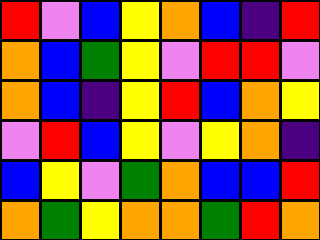[["red", "violet", "blue", "yellow", "orange", "blue", "indigo", "red"], ["orange", "blue", "green", "yellow", "violet", "red", "red", "violet"], ["orange", "blue", "indigo", "yellow", "red", "blue", "orange", "yellow"], ["violet", "red", "blue", "yellow", "violet", "yellow", "orange", "indigo"], ["blue", "yellow", "violet", "green", "orange", "blue", "blue", "red"], ["orange", "green", "yellow", "orange", "orange", "green", "red", "orange"]]